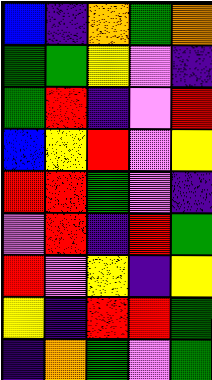[["blue", "indigo", "orange", "green", "orange"], ["green", "green", "yellow", "violet", "indigo"], ["green", "red", "indigo", "violet", "red"], ["blue", "yellow", "red", "violet", "yellow"], ["red", "red", "green", "violet", "indigo"], ["violet", "red", "indigo", "red", "green"], ["red", "violet", "yellow", "indigo", "yellow"], ["yellow", "indigo", "red", "red", "green"], ["indigo", "orange", "green", "violet", "green"]]